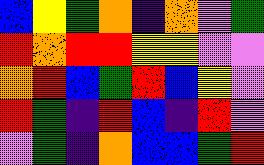[["blue", "yellow", "green", "orange", "indigo", "orange", "violet", "green"], ["red", "orange", "red", "red", "yellow", "yellow", "violet", "violet"], ["orange", "red", "blue", "green", "red", "blue", "yellow", "violet"], ["red", "green", "indigo", "red", "blue", "indigo", "red", "violet"], ["violet", "green", "indigo", "orange", "blue", "blue", "green", "red"]]